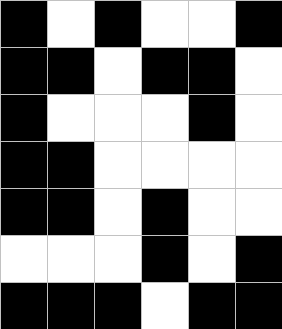[["black", "white", "black", "white", "white", "black"], ["black", "black", "white", "black", "black", "white"], ["black", "white", "white", "white", "black", "white"], ["black", "black", "white", "white", "white", "white"], ["black", "black", "white", "black", "white", "white"], ["white", "white", "white", "black", "white", "black"], ["black", "black", "black", "white", "black", "black"]]